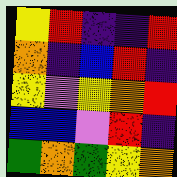[["yellow", "red", "indigo", "indigo", "red"], ["orange", "indigo", "blue", "red", "indigo"], ["yellow", "violet", "yellow", "orange", "red"], ["blue", "blue", "violet", "red", "indigo"], ["green", "orange", "green", "yellow", "orange"]]